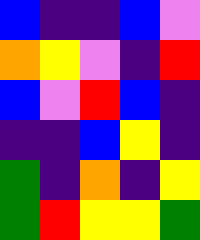[["blue", "indigo", "indigo", "blue", "violet"], ["orange", "yellow", "violet", "indigo", "red"], ["blue", "violet", "red", "blue", "indigo"], ["indigo", "indigo", "blue", "yellow", "indigo"], ["green", "indigo", "orange", "indigo", "yellow"], ["green", "red", "yellow", "yellow", "green"]]